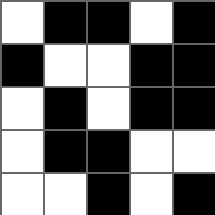[["white", "black", "black", "white", "black"], ["black", "white", "white", "black", "black"], ["white", "black", "white", "black", "black"], ["white", "black", "black", "white", "white"], ["white", "white", "black", "white", "black"]]